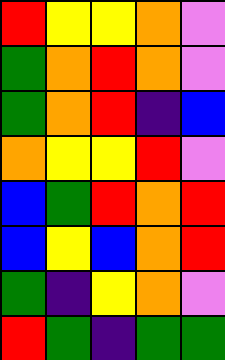[["red", "yellow", "yellow", "orange", "violet"], ["green", "orange", "red", "orange", "violet"], ["green", "orange", "red", "indigo", "blue"], ["orange", "yellow", "yellow", "red", "violet"], ["blue", "green", "red", "orange", "red"], ["blue", "yellow", "blue", "orange", "red"], ["green", "indigo", "yellow", "orange", "violet"], ["red", "green", "indigo", "green", "green"]]